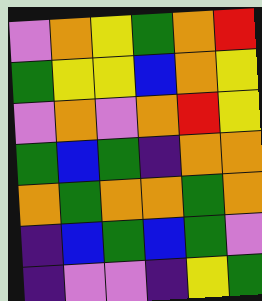[["violet", "orange", "yellow", "green", "orange", "red"], ["green", "yellow", "yellow", "blue", "orange", "yellow"], ["violet", "orange", "violet", "orange", "red", "yellow"], ["green", "blue", "green", "indigo", "orange", "orange"], ["orange", "green", "orange", "orange", "green", "orange"], ["indigo", "blue", "green", "blue", "green", "violet"], ["indigo", "violet", "violet", "indigo", "yellow", "green"]]